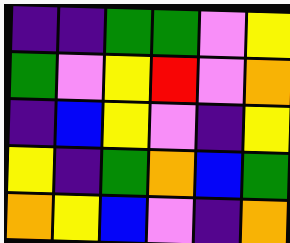[["indigo", "indigo", "green", "green", "violet", "yellow"], ["green", "violet", "yellow", "red", "violet", "orange"], ["indigo", "blue", "yellow", "violet", "indigo", "yellow"], ["yellow", "indigo", "green", "orange", "blue", "green"], ["orange", "yellow", "blue", "violet", "indigo", "orange"]]